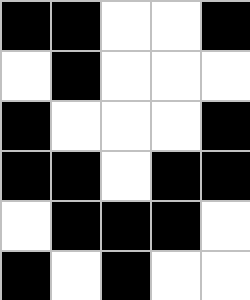[["black", "black", "white", "white", "black"], ["white", "black", "white", "white", "white"], ["black", "white", "white", "white", "black"], ["black", "black", "white", "black", "black"], ["white", "black", "black", "black", "white"], ["black", "white", "black", "white", "white"]]